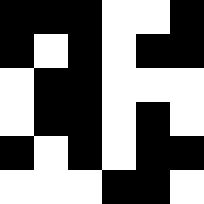[["black", "black", "black", "white", "white", "black"], ["black", "white", "black", "white", "black", "black"], ["white", "black", "black", "white", "white", "white"], ["white", "black", "black", "white", "black", "white"], ["black", "white", "black", "white", "black", "black"], ["white", "white", "white", "black", "black", "white"]]